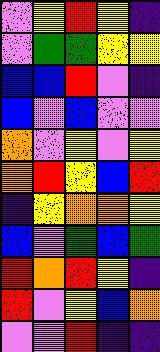[["violet", "yellow", "red", "yellow", "indigo"], ["violet", "green", "green", "yellow", "yellow"], ["blue", "blue", "red", "violet", "indigo"], ["blue", "violet", "blue", "violet", "violet"], ["orange", "violet", "yellow", "violet", "yellow"], ["orange", "red", "yellow", "blue", "red"], ["indigo", "yellow", "orange", "orange", "yellow"], ["blue", "violet", "green", "blue", "green"], ["red", "orange", "red", "yellow", "indigo"], ["red", "violet", "yellow", "blue", "orange"], ["violet", "violet", "red", "indigo", "indigo"]]